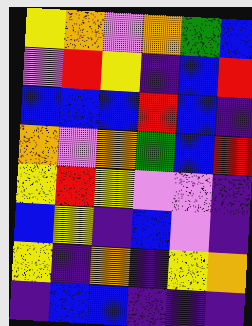[["yellow", "orange", "violet", "orange", "green", "blue"], ["violet", "red", "yellow", "indigo", "blue", "red"], ["blue", "blue", "blue", "red", "blue", "indigo"], ["orange", "violet", "orange", "green", "blue", "red"], ["yellow", "red", "yellow", "violet", "violet", "indigo"], ["blue", "yellow", "indigo", "blue", "violet", "indigo"], ["yellow", "indigo", "orange", "indigo", "yellow", "orange"], ["indigo", "blue", "blue", "indigo", "indigo", "indigo"]]